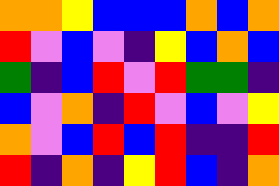[["orange", "orange", "yellow", "blue", "blue", "blue", "orange", "blue", "orange"], ["red", "violet", "blue", "violet", "indigo", "yellow", "blue", "orange", "blue"], ["green", "indigo", "blue", "red", "violet", "red", "green", "green", "indigo"], ["blue", "violet", "orange", "indigo", "red", "violet", "blue", "violet", "yellow"], ["orange", "violet", "blue", "red", "blue", "red", "indigo", "indigo", "red"], ["red", "indigo", "orange", "indigo", "yellow", "red", "blue", "indigo", "orange"]]